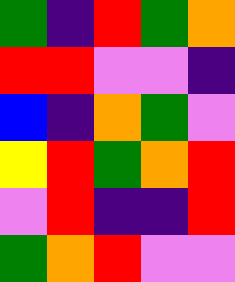[["green", "indigo", "red", "green", "orange"], ["red", "red", "violet", "violet", "indigo"], ["blue", "indigo", "orange", "green", "violet"], ["yellow", "red", "green", "orange", "red"], ["violet", "red", "indigo", "indigo", "red"], ["green", "orange", "red", "violet", "violet"]]